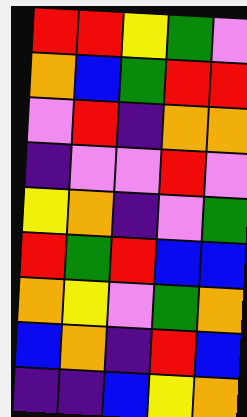[["red", "red", "yellow", "green", "violet"], ["orange", "blue", "green", "red", "red"], ["violet", "red", "indigo", "orange", "orange"], ["indigo", "violet", "violet", "red", "violet"], ["yellow", "orange", "indigo", "violet", "green"], ["red", "green", "red", "blue", "blue"], ["orange", "yellow", "violet", "green", "orange"], ["blue", "orange", "indigo", "red", "blue"], ["indigo", "indigo", "blue", "yellow", "orange"]]